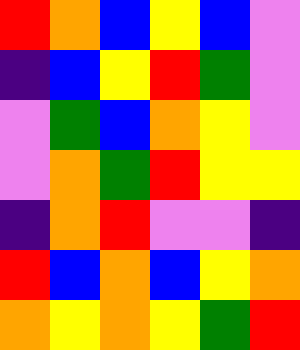[["red", "orange", "blue", "yellow", "blue", "violet"], ["indigo", "blue", "yellow", "red", "green", "violet"], ["violet", "green", "blue", "orange", "yellow", "violet"], ["violet", "orange", "green", "red", "yellow", "yellow"], ["indigo", "orange", "red", "violet", "violet", "indigo"], ["red", "blue", "orange", "blue", "yellow", "orange"], ["orange", "yellow", "orange", "yellow", "green", "red"]]